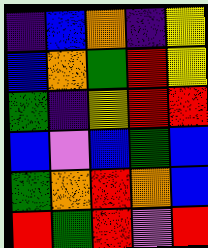[["indigo", "blue", "orange", "indigo", "yellow"], ["blue", "orange", "green", "red", "yellow"], ["green", "indigo", "yellow", "red", "red"], ["blue", "violet", "blue", "green", "blue"], ["green", "orange", "red", "orange", "blue"], ["red", "green", "red", "violet", "red"]]